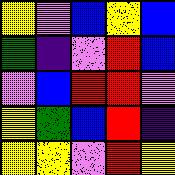[["yellow", "violet", "blue", "yellow", "blue"], ["green", "indigo", "violet", "red", "blue"], ["violet", "blue", "red", "red", "violet"], ["yellow", "green", "blue", "red", "indigo"], ["yellow", "yellow", "violet", "red", "yellow"]]